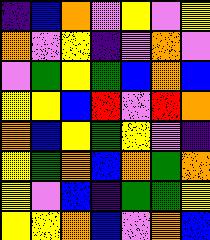[["indigo", "blue", "orange", "violet", "yellow", "violet", "yellow"], ["orange", "violet", "yellow", "indigo", "violet", "orange", "violet"], ["violet", "green", "yellow", "green", "blue", "orange", "blue"], ["yellow", "yellow", "blue", "red", "violet", "red", "orange"], ["orange", "blue", "yellow", "green", "yellow", "violet", "indigo"], ["yellow", "green", "orange", "blue", "orange", "green", "orange"], ["yellow", "violet", "blue", "indigo", "green", "green", "yellow"], ["yellow", "yellow", "orange", "blue", "violet", "orange", "blue"]]